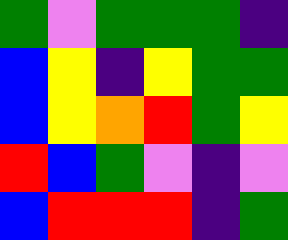[["green", "violet", "green", "green", "green", "indigo"], ["blue", "yellow", "indigo", "yellow", "green", "green"], ["blue", "yellow", "orange", "red", "green", "yellow"], ["red", "blue", "green", "violet", "indigo", "violet"], ["blue", "red", "red", "red", "indigo", "green"]]